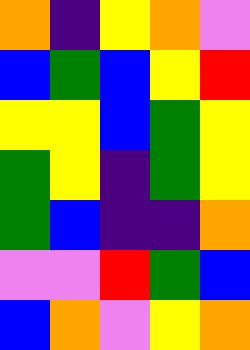[["orange", "indigo", "yellow", "orange", "violet"], ["blue", "green", "blue", "yellow", "red"], ["yellow", "yellow", "blue", "green", "yellow"], ["green", "yellow", "indigo", "green", "yellow"], ["green", "blue", "indigo", "indigo", "orange"], ["violet", "violet", "red", "green", "blue"], ["blue", "orange", "violet", "yellow", "orange"]]